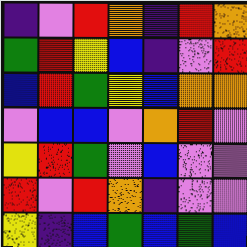[["indigo", "violet", "red", "orange", "indigo", "red", "orange"], ["green", "red", "yellow", "blue", "indigo", "violet", "red"], ["blue", "red", "green", "yellow", "blue", "orange", "orange"], ["violet", "blue", "blue", "violet", "orange", "red", "violet"], ["yellow", "red", "green", "violet", "blue", "violet", "violet"], ["red", "violet", "red", "orange", "indigo", "violet", "violet"], ["yellow", "indigo", "blue", "green", "blue", "green", "blue"]]